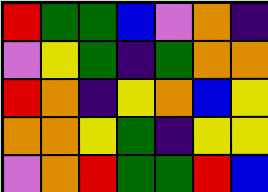[["red", "green", "green", "blue", "violet", "orange", "indigo"], ["violet", "yellow", "green", "indigo", "green", "orange", "orange"], ["red", "orange", "indigo", "yellow", "orange", "blue", "yellow"], ["orange", "orange", "yellow", "green", "indigo", "yellow", "yellow"], ["violet", "orange", "red", "green", "green", "red", "blue"]]